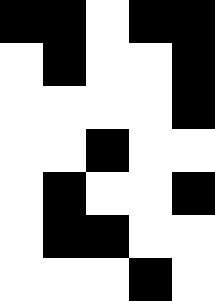[["black", "black", "white", "black", "black"], ["white", "black", "white", "white", "black"], ["white", "white", "white", "white", "black"], ["white", "white", "black", "white", "white"], ["white", "black", "white", "white", "black"], ["white", "black", "black", "white", "white"], ["white", "white", "white", "black", "white"]]